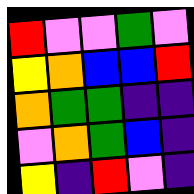[["red", "violet", "violet", "green", "violet"], ["yellow", "orange", "blue", "blue", "red"], ["orange", "green", "green", "indigo", "indigo"], ["violet", "orange", "green", "blue", "indigo"], ["yellow", "indigo", "red", "violet", "indigo"]]